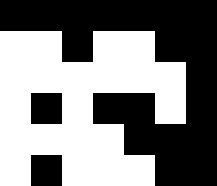[["black", "black", "black", "black", "black", "black", "black"], ["white", "white", "black", "white", "white", "black", "black"], ["white", "white", "white", "white", "white", "white", "black"], ["white", "black", "white", "black", "black", "white", "black"], ["white", "white", "white", "white", "black", "black", "black"], ["white", "black", "white", "white", "white", "black", "black"]]